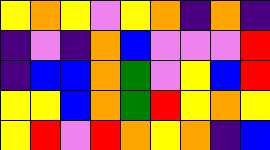[["yellow", "orange", "yellow", "violet", "yellow", "orange", "indigo", "orange", "indigo"], ["indigo", "violet", "indigo", "orange", "blue", "violet", "violet", "violet", "red"], ["indigo", "blue", "blue", "orange", "green", "violet", "yellow", "blue", "red"], ["yellow", "yellow", "blue", "orange", "green", "red", "yellow", "orange", "yellow"], ["yellow", "red", "violet", "red", "orange", "yellow", "orange", "indigo", "blue"]]